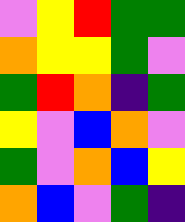[["violet", "yellow", "red", "green", "green"], ["orange", "yellow", "yellow", "green", "violet"], ["green", "red", "orange", "indigo", "green"], ["yellow", "violet", "blue", "orange", "violet"], ["green", "violet", "orange", "blue", "yellow"], ["orange", "blue", "violet", "green", "indigo"]]